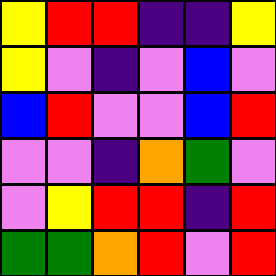[["yellow", "red", "red", "indigo", "indigo", "yellow"], ["yellow", "violet", "indigo", "violet", "blue", "violet"], ["blue", "red", "violet", "violet", "blue", "red"], ["violet", "violet", "indigo", "orange", "green", "violet"], ["violet", "yellow", "red", "red", "indigo", "red"], ["green", "green", "orange", "red", "violet", "red"]]